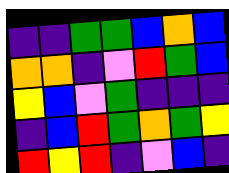[["indigo", "indigo", "green", "green", "blue", "orange", "blue"], ["orange", "orange", "indigo", "violet", "red", "green", "blue"], ["yellow", "blue", "violet", "green", "indigo", "indigo", "indigo"], ["indigo", "blue", "red", "green", "orange", "green", "yellow"], ["red", "yellow", "red", "indigo", "violet", "blue", "indigo"]]